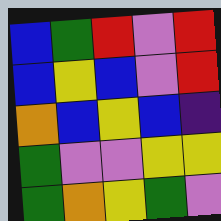[["blue", "green", "red", "violet", "red"], ["blue", "yellow", "blue", "violet", "red"], ["orange", "blue", "yellow", "blue", "indigo"], ["green", "violet", "violet", "yellow", "yellow"], ["green", "orange", "yellow", "green", "violet"]]